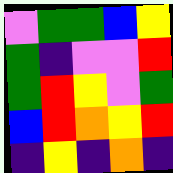[["violet", "green", "green", "blue", "yellow"], ["green", "indigo", "violet", "violet", "red"], ["green", "red", "yellow", "violet", "green"], ["blue", "red", "orange", "yellow", "red"], ["indigo", "yellow", "indigo", "orange", "indigo"]]